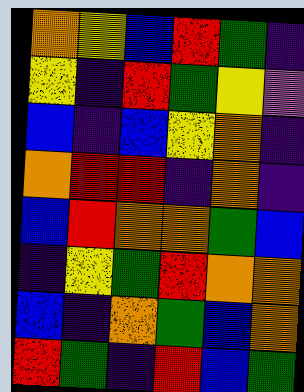[["orange", "yellow", "blue", "red", "green", "indigo"], ["yellow", "indigo", "red", "green", "yellow", "violet"], ["blue", "indigo", "blue", "yellow", "orange", "indigo"], ["orange", "red", "red", "indigo", "orange", "indigo"], ["blue", "red", "orange", "orange", "green", "blue"], ["indigo", "yellow", "green", "red", "orange", "orange"], ["blue", "indigo", "orange", "green", "blue", "orange"], ["red", "green", "indigo", "red", "blue", "green"]]